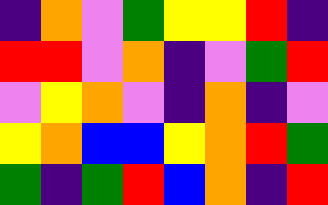[["indigo", "orange", "violet", "green", "yellow", "yellow", "red", "indigo"], ["red", "red", "violet", "orange", "indigo", "violet", "green", "red"], ["violet", "yellow", "orange", "violet", "indigo", "orange", "indigo", "violet"], ["yellow", "orange", "blue", "blue", "yellow", "orange", "red", "green"], ["green", "indigo", "green", "red", "blue", "orange", "indigo", "red"]]